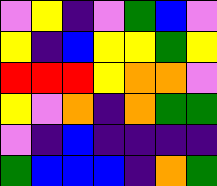[["violet", "yellow", "indigo", "violet", "green", "blue", "violet"], ["yellow", "indigo", "blue", "yellow", "yellow", "green", "yellow"], ["red", "red", "red", "yellow", "orange", "orange", "violet"], ["yellow", "violet", "orange", "indigo", "orange", "green", "green"], ["violet", "indigo", "blue", "indigo", "indigo", "indigo", "indigo"], ["green", "blue", "blue", "blue", "indigo", "orange", "green"]]